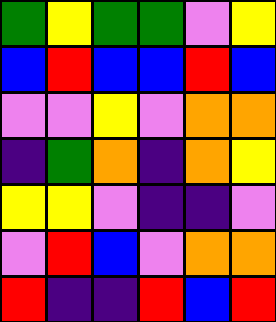[["green", "yellow", "green", "green", "violet", "yellow"], ["blue", "red", "blue", "blue", "red", "blue"], ["violet", "violet", "yellow", "violet", "orange", "orange"], ["indigo", "green", "orange", "indigo", "orange", "yellow"], ["yellow", "yellow", "violet", "indigo", "indigo", "violet"], ["violet", "red", "blue", "violet", "orange", "orange"], ["red", "indigo", "indigo", "red", "blue", "red"]]